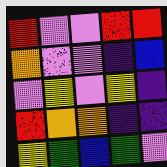[["red", "violet", "violet", "red", "red"], ["orange", "violet", "violet", "indigo", "blue"], ["violet", "yellow", "violet", "yellow", "indigo"], ["red", "orange", "orange", "indigo", "indigo"], ["yellow", "green", "blue", "green", "violet"]]